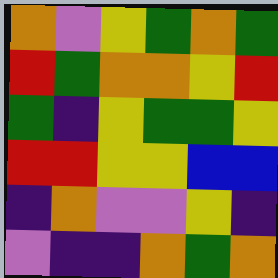[["orange", "violet", "yellow", "green", "orange", "green"], ["red", "green", "orange", "orange", "yellow", "red"], ["green", "indigo", "yellow", "green", "green", "yellow"], ["red", "red", "yellow", "yellow", "blue", "blue"], ["indigo", "orange", "violet", "violet", "yellow", "indigo"], ["violet", "indigo", "indigo", "orange", "green", "orange"]]